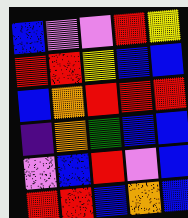[["blue", "violet", "violet", "red", "yellow"], ["red", "red", "yellow", "blue", "blue"], ["blue", "orange", "red", "red", "red"], ["indigo", "orange", "green", "blue", "blue"], ["violet", "blue", "red", "violet", "blue"], ["red", "red", "blue", "orange", "blue"]]